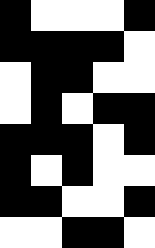[["black", "white", "white", "white", "black"], ["black", "black", "black", "black", "white"], ["white", "black", "black", "white", "white"], ["white", "black", "white", "black", "black"], ["black", "black", "black", "white", "black"], ["black", "white", "black", "white", "white"], ["black", "black", "white", "white", "black"], ["white", "white", "black", "black", "white"]]